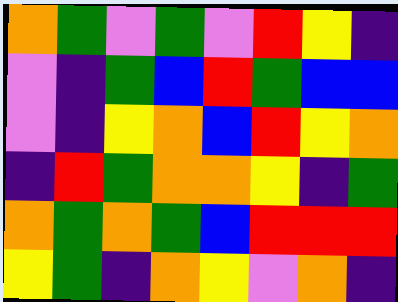[["orange", "green", "violet", "green", "violet", "red", "yellow", "indigo"], ["violet", "indigo", "green", "blue", "red", "green", "blue", "blue"], ["violet", "indigo", "yellow", "orange", "blue", "red", "yellow", "orange"], ["indigo", "red", "green", "orange", "orange", "yellow", "indigo", "green"], ["orange", "green", "orange", "green", "blue", "red", "red", "red"], ["yellow", "green", "indigo", "orange", "yellow", "violet", "orange", "indigo"]]